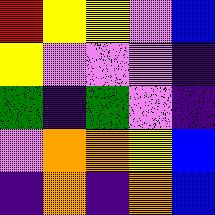[["red", "yellow", "yellow", "violet", "blue"], ["yellow", "violet", "violet", "violet", "indigo"], ["green", "indigo", "green", "violet", "indigo"], ["violet", "orange", "orange", "yellow", "blue"], ["indigo", "orange", "indigo", "orange", "blue"]]